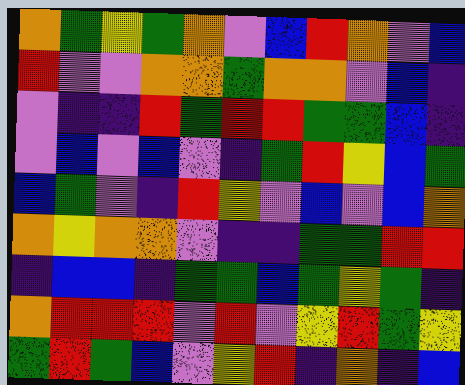[["orange", "green", "yellow", "green", "orange", "violet", "blue", "red", "orange", "violet", "blue"], ["red", "violet", "violet", "orange", "orange", "green", "orange", "orange", "violet", "blue", "indigo"], ["violet", "indigo", "indigo", "red", "green", "red", "red", "green", "green", "blue", "indigo"], ["violet", "blue", "violet", "blue", "violet", "indigo", "green", "red", "yellow", "blue", "green"], ["blue", "green", "violet", "indigo", "red", "yellow", "violet", "blue", "violet", "blue", "orange"], ["orange", "yellow", "orange", "orange", "violet", "indigo", "indigo", "green", "green", "red", "red"], ["indigo", "blue", "blue", "indigo", "green", "green", "blue", "green", "yellow", "green", "indigo"], ["orange", "red", "red", "red", "violet", "red", "violet", "yellow", "red", "green", "yellow"], ["green", "red", "green", "blue", "violet", "yellow", "red", "indigo", "orange", "indigo", "blue"]]